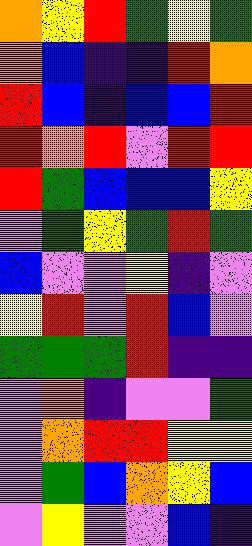[["orange", "yellow", "red", "green", "yellow", "green"], ["orange", "blue", "indigo", "indigo", "red", "orange"], ["red", "blue", "indigo", "blue", "blue", "red"], ["red", "orange", "red", "violet", "red", "red"], ["red", "green", "blue", "blue", "blue", "yellow"], ["violet", "green", "yellow", "green", "red", "green"], ["blue", "violet", "violet", "yellow", "indigo", "violet"], ["yellow", "red", "violet", "red", "blue", "violet"], ["green", "green", "green", "red", "indigo", "indigo"], ["violet", "orange", "indigo", "violet", "violet", "green"], ["violet", "orange", "red", "red", "yellow", "yellow"], ["violet", "green", "blue", "orange", "yellow", "blue"], ["violet", "yellow", "violet", "violet", "blue", "indigo"]]